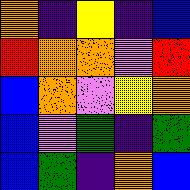[["orange", "indigo", "yellow", "indigo", "blue"], ["red", "orange", "orange", "violet", "red"], ["blue", "orange", "violet", "yellow", "orange"], ["blue", "violet", "green", "indigo", "green"], ["blue", "green", "indigo", "orange", "blue"]]